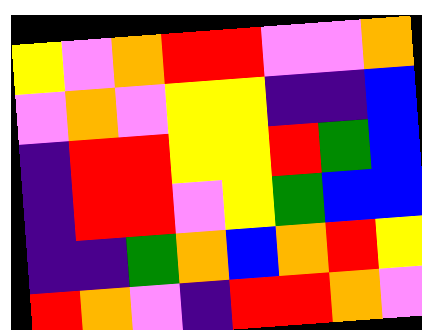[["yellow", "violet", "orange", "red", "red", "violet", "violet", "orange"], ["violet", "orange", "violet", "yellow", "yellow", "indigo", "indigo", "blue"], ["indigo", "red", "red", "yellow", "yellow", "red", "green", "blue"], ["indigo", "red", "red", "violet", "yellow", "green", "blue", "blue"], ["indigo", "indigo", "green", "orange", "blue", "orange", "red", "yellow"], ["red", "orange", "violet", "indigo", "red", "red", "orange", "violet"]]